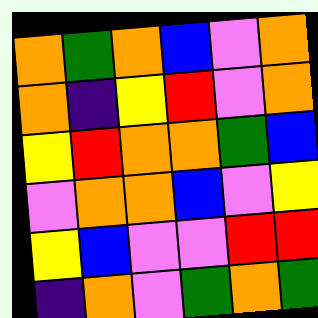[["orange", "green", "orange", "blue", "violet", "orange"], ["orange", "indigo", "yellow", "red", "violet", "orange"], ["yellow", "red", "orange", "orange", "green", "blue"], ["violet", "orange", "orange", "blue", "violet", "yellow"], ["yellow", "blue", "violet", "violet", "red", "red"], ["indigo", "orange", "violet", "green", "orange", "green"]]